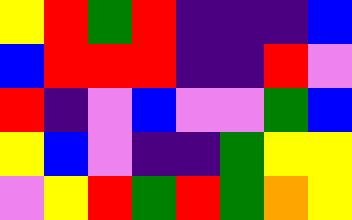[["yellow", "red", "green", "red", "indigo", "indigo", "indigo", "blue"], ["blue", "red", "red", "red", "indigo", "indigo", "red", "violet"], ["red", "indigo", "violet", "blue", "violet", "violet", "green", "blue"], ["yellow", "blue", "violet", "indigo", "indigo", "green", "yellow", "yellow"], ["violet", "yellow", "red", "green", "red", "green", "orange", "yellow"]]